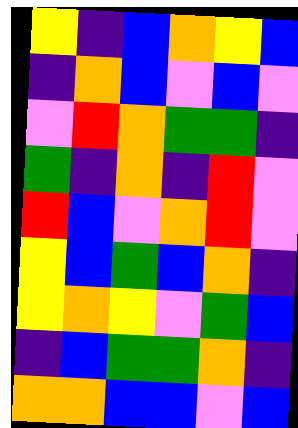[["yellow", "indigo", "blue", "orange", "yellow", "blue"], ["indigo", "orange", "blue", "violet", "blue", "violet"], ["violet", "red", "orange", "green", "green", "indigo"], ["green", "indigo", "orange", "indigo", "red", "violet"], ["red", "blue", "violet", "orange", "red", "violet"], ["yellow", "blue", "green", "blue", "orange", "indigo"], ["yellow", "orange", "yellow", "violet", "green", "blue"], ["indigo", "blue", "green", "green", "orange", "indigo"], ["orange", "orange", "blue", "blue", "violet", "blue"]]